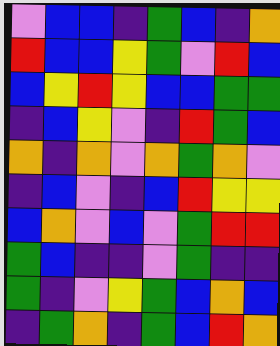[["violet", "blue", "blue", "indigo", "green", "blue", "indigo", "orange"], ["red", "blue", "blue", "yellow", "green", "violet", "red", "blue"], ["blue", "yellow", "red", "yellow", "blue", "blue", "green", "green"], ["indigo", "blue", "yellow", "violet", "indigo", "red", "green", "blue"], ["orange", "indigo", "orange", "violet", "orange", "green", "orange", "violet"], ["indigo", "blue", "violet", "indigo", "blue", "red", "yellow", "yellow"], ["blue", "orange", "violet", "blue", "violet", "green", "red", "red"], ["green", "blue", "indigo", "indigo", "violet", "green", "indigo", "indigo"], ["green", "indigo", "violet", "yellow", "green", "blue", "orange", "blue"], ["indigo", "green", "orange", "indigo", "green", "blue", "red", "orange"]]